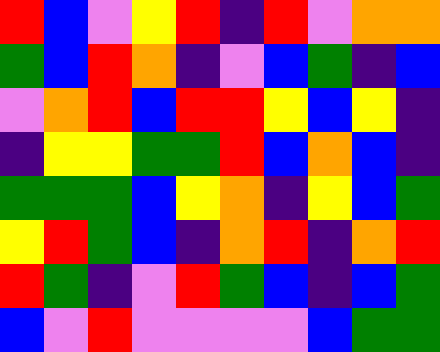[["red", "blue", "violet", "yellow", "red", "indigo", "red", "violet", "orange", "orange"], ["green", "blue", "red", "orange", "indigo", "violet", "blue", "green", "indigo", "blue"], ["violet", "orange", "red", "blue", "red", "red", "yellow", "blue", "yellow", "indigo"], ["indigo", "yellow", "yellow", "green", "green", "red", "blue", "orange", "blue", "indigo"], ["green", "green", "green", "blue", "yellow", "orange", "indigo", "yellow", "blue", "green"], ["yellow", "red", "green", "blue", "indigo", "orange", "red", "indigo", "orange", "red"], ["red", "green", "indigo", "violet", "red", "green", "blue", "indigo", "blue", "green"], ["blue", "violet", "red", "violet", "violet", "violet", "violet", "blue", "green", "green"]]